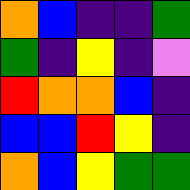[["orange", "blue", "indigo", "indigo", "green"], ["green", "indigo", "yellow", "indigo", "violet"], ["red", "orange", "orange", "blue", "indigo"], ["blue", "blue", "red", "yellow", "indigo"], ["orange", "blue", "yellow", "green", "green"]]